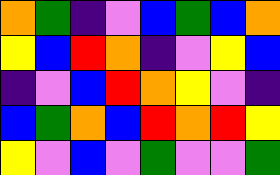[["orange", "green", "indigo", "violet", "blue", "green", "blue", "orange"], ["yellow", "blue", "red", "orange", "indigo", "violet", "yellow", "blue"], ["indigo", "violet", "blue", "red", "orange", "yellow", "violet", "indigo"], ["blue", "green", "orange", "blue", "red", "orange", "red", "yellow"], ["yellow", "violet", "blue", "violet", "green", "violet", "violet", "green"]]